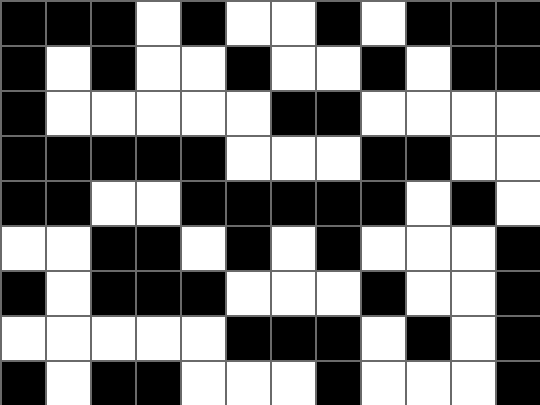[["black", "black", "black", "white", "black", "white", "white", "black", "white", "black", "black", "black"], ["black", "white", "black", "white", "white", "black", "white", "white", "black", "white", "black", "black"], ["black", "white", "white", "white", "white", "white", "black", "black", "white", "white", "white", "white"], ["black", "black", "black", "black", "black", "white", "white", "white", "black", "black", "white", "white"], ["black", "black", "white", "white", "black", "black", "black", "black", "black", "white", "black", "white"], ["white", "white", "black", "black", "white", "black", "white", "black", "white", "white", "white", "black"], ["black", "white", "black", "black", "black", "white", "white", "white", "black", "white", "white", "black"], ["white", "white", "white", "white", "white", "black", "black", "black", "white", "black", "white", "black"], ["black", "white", "black", "black", "white", "white", "white", "black", "white", "white", "white", "black"]]